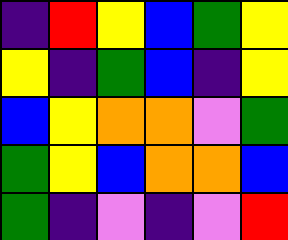[["indigo", "red", "yellow", "blue", "green", "yellow"], ["yellow", "indigo", "green", "blue", "indigo", "yellow"], ["blue", "yellow", "orange", "orange", "violet", "green"], ["green", "yellow", "blue", "orange", "orange", "blue"], ["green", "indigo", "violet", "indigo", "violet", "red"]]